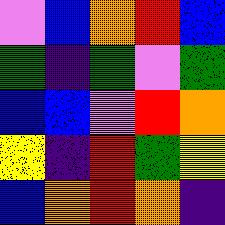[["violet", "blue", "orange", "red", "blue"], ["green", "indigo", "green", "violet", "green"], ["blue", "blue", "violet", "red", "orange"], ["yellow", "indigo", "red", "green", "yellow"], ["blue", "orange", "red", "orange", "indigo"]]